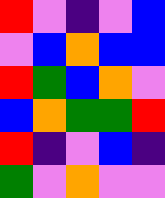[["red", "violet", "indigo", "violet", "blue"], ["violet", "blue", "orange", "blue", "blue"], ["red", "green", "blue", "orange", "violet"], ["blue", "orange", "green", "green", "red"], ["red", "indigo", "violet", "blue", "indigo"], ["green", "violet", "orange", "violet", "violet"]]